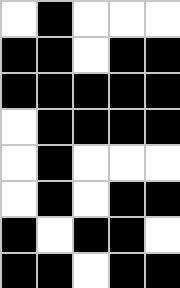[["white", "black", "white", "white", "white"], ["black", "black", "white", "black", "black"], ["black", "black", "black", "black", "black"], ["white", "black", "black", "black", "black"], ["white", "black", "white", "white", "white"], ["white", "black", "white", "black", "black"], ["black", "white", "black", "black", "white"], ["black", "black", "white", "black", "black"]]